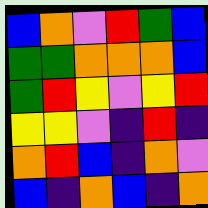[["blue", "orange", "violet", "red", "green", "blue"], ["green", "green", "orange", "orange", "orange", "blue"], ["green", "red", "yellow", "violet", "yellow", "red"], ["yellow", "yellow", "violet", "indigo", "red", "indigo"], ["orange", "red", "blue", "indigo", "orange", "violet"], ["blue", "indigo", "orange", "blue", "indigo", "orange"]]